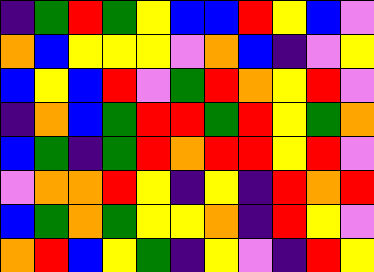[["indigo", "green", "red", "green", "yellow", "blue", "blue", "red", "yellow", "blue", "violet"], ["orange", "blue", "yellow", "yellow", "yellow", "violet", "orange", "blue", "indigo", "violet", "yellow"], ["blue", "yellow", "blue", "red", "violet", "green", "red", "orange", "yellow", "red", "violet"], ["indigo", "orange", "blue", "green", "red", "red", "green", "red", "yellow", "green", "orange"], ["blue", "green", "indigo", "green", "red", "orange", "red", "red", "yellow", "red", "violet"], ["violet", "orange", "orange", "red", "yellow", "indigo", "yellow", "indigo", "red", "orange", "red"], ["blue", "green", "orange", "green", "yellow", "yellow", "orange", "indigo", "red", "yellow", "violet"], ["orange", "red", "blue", "yellow", "green", "indigo", "yellow", "violet", "indigo", "red", "yellow"]]